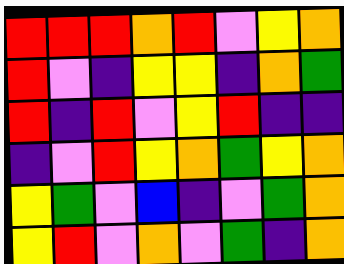[["red", "red", "red", "orange", "red", "violet", "yellow", "orange"], ["red", "violet", "indigo", "yellow", "yellow", "indigo", "orange", "green"], ["red", "indigo", "red", "violet", "yellow", "red", "indigo", "indigo"], ["indigo", "violet", "red", "yellow", "orange", "green", "yellow", "orange"], ["yellow", "green", "violet", "blue", "indigo", "violet", "green", "orange"], ["yellow", "red", "violet", "orange", "violet", "green", "indigo", "orange"]]